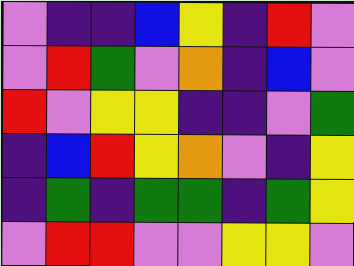[["violet", "indigo", "indigo", "blue", "yellow", "indigo", "red", "violet"], ["violet", "red", "green", "violet", "orange", "indigo", "blue", "violet"], ["red", "violet", "yellow", "yellow", "indigo", "indigo", "violet", "green"], ["indigo", "blue", "red", "yellow", "orange", "violet", "indigo", "yellow"], ["indigo", "green", "indigo", "green", "green", "indigo", "green", "yellow"], ["violet", "red", "red", "violet", "violet", "yellow", "yellow", "violet"]]